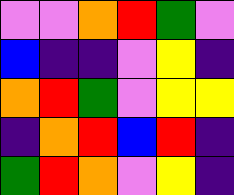[["violet", "violet", "orange", "red", "green", "violet"], ["blue", "indigo", "indigo", "violet", "yellow", "indigo"], ["orange", "red", "green", "violet", "yellow", "yellow"], ["indigo", "orange", "red", "blue", "red", "indigo"], ["green", "red", "orange", "violet", "yellow", "indigo"]]